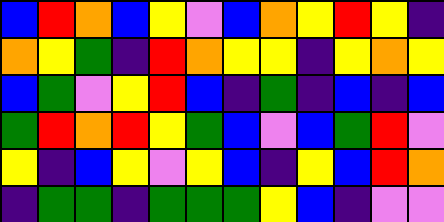[["blue", "red", "orange", "blue", "yellow", "violet", "blue", "orange", "yellow", "red", "yellow", "indigo"], ["orange", "yellow", "green", "indigo", "red", "orange", "yellow", "yellow", "indigo", "yellow", "orange", "yellow"], ["blue", "green", "violet", "yellow", "red", "blue", "indigo", "green", "indigo", "blue", "indigo", "blue"], ["green", "red", "orange", "red", "yellow", "green", "blue", "violet", "blue", "green", "red", "violet"], ["yellow", "indigo", "blue", "yellow", "violet", "yellow", "blue", "indigo", "yellow", "blue", "red", "orange"], ["indigo", "green", "green", "indigo", "green", "green", "green", "yellow", "blue", "indigo", "violet", "violet"]]